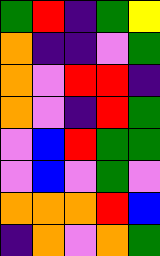[["green", "red", "indigo", "green", "yellow"], ["orange", "indigo", "indigo", "violet", "green"], ["orange", "violet", "red", "red", "indigo"], ["orange", "violet", "indigo", "red", "green"], ["violet", "blue", "red", "green", "green"], ["violet", "blue", "violet", "green", "violet"], ["orange", "orange", "orange", "red", "blue"], ["indigo", "orange", "violet", "orange", "green"]]